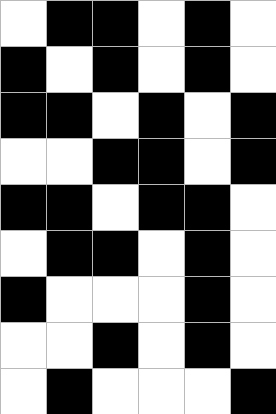[["white", "black", "black", "white", "black", "white"], ["black", "white", "black", "white", "black", "white"], ["black", "black", "white", "black", "white", "black"], ["white", "white", "black", "black", "white", "black"], ["black", "black", "white", "black", "black", "white"], ["white", "black", "black", "white", "black", "white"], ["black", "white", "white", "white", "black", "white"], ["white", "white", "black", "white", "black", "white"], ["white", "black", "white", "white", "white", "black"]]